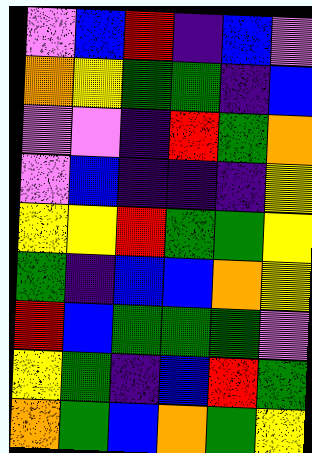[["violet", "blue", "red", "indigo", "blue", "violet"], ["orange", "yellow", "green", "green", "indigo", "blue"], ["violet", "violet", "indigo", "red", "green", "orange"], ["violet", "blue", "indigo", "indigo", "indigo", "yellow"], ["yellow", "yellow", "red", "green", "green", "yellow"], ["green", "indigo", "blue", "blue", "orange", "yellow"], ["red", "blue", "green", "green", "green", "violet"], ["yellow", "green", "indigo", "blue", "red", "green"], ["orange", "green", "blue", "orange", "green", "yellow"]]